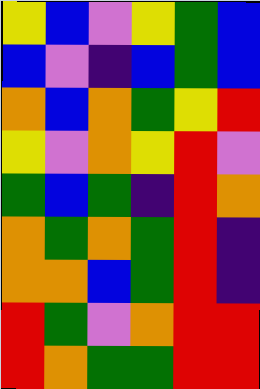[["yellow", "blue", "violet", "yellow", "green", "blue"], ["blue", "violet", "indigo", "blue", "green", "blue"], ["orange", "blue", "orange", "green", "yellow", "red"], ["yellow", "violet", "orange", "yellow", "red", "violet"], ["green", "blue", "green", "indigo", "red", "orange"], ["orange", "green", "orange", "green", "red", "indigo"], ["orange", "orange", "blue", "green", "red", "indigo"], ["red", "green", "violet", "orange", "red", "red"], ["red", "orange", "green", "green", "red", "red"]]